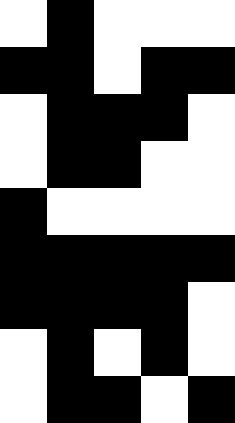[["white", "black", "white", "white", "white"], ["black", "black", "white", "black", "black"], ["white", "black", "black", "black", "white"], ["white", "black", "black", "white", "white"], ["black", "white", "white", "white", "white"], ["black", "black", "black", "black", "black"], ["black", "black", "black", "black", "white"], ["white", "black", "white", "black", "white"], ["white", "black", "black", "white", "black"]]